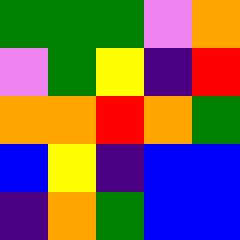[["green", "green", "green", "violet", "orange"], ["violet", "green", "yellow", "indigo", "red"], ["orange", "orange", "red", "orange", "green"], ["blue", "yellow", "indigo", "blue", "blue"], ["indigo", "orange", "green", "blue", "blue"]]